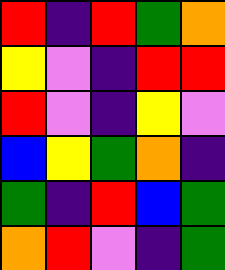[["red", "indigo", "red", "green", "orange"], ["yellow", "violet", "indigo", "red", "red"], ["red", "violet", "indigo", "yellow", "violet"], ["blue", "yellow", "green", "orange", "indigo"], ["green", "indigo", "red", "blue", "green"], ["orange", "red", "violet", "indigo", "green"]]